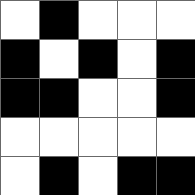[["white", "black", "white", "white", "white"], ["black", "white", "black", "white", "black"], ["black", "black", "white", "white", "black"], ["white", "white", "white", "white", "white"], ["white", "black", "white", "black", "black"]]